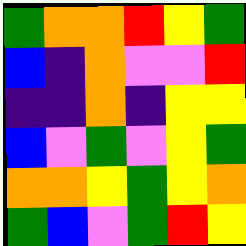[["green", "orange", "orange", "red", "yellow", "green"], ["blue", "indigo", "orange", "violet", "violet", "red"], ["indigo", "indigo", "orange", "indigo", "yellow", "yellow"], ["blue", "violet", "green", "violet", "yellow", "green"], ["orange", "orange", "yellow", "green", "yellow", "orange"], ["green", "blue", "violet", "green", "red", "yellow"]]